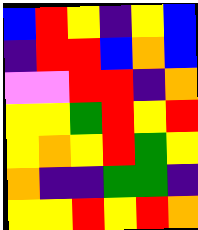[["blue", "red", "yellow", "indigo", "yellow", "blue"], ["indigo", "red", "red", "blue", "orange", "blue"], ["violet", "violet", "red", "red", "indigo", "orange"], ["yellow", "yellow", "green", "red", "yellow", "red"], ["yellow", "orange", "yellow", "red", "green", "yellow"], ["orange", "indigo", "indigo", "green", "green", "indigo"], ["yellow", "yellow", "red", "yellow", "red", "orange"]]